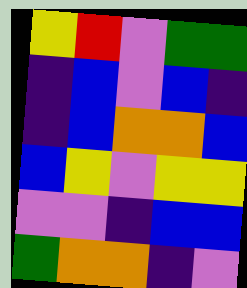[["yellow", "red", "violet", "green", "green"], ["indigo", "blue", "violet", "blue", "indigo"], ["indigo", "blue", "orange", "orange", "blue"], ["blue", "yellow", "violet", "yellow", "yellow"], ["violet", "violet", "indigo", "blue", "blue"], ["green", "orange", "orange", "indigo", "violet"]]